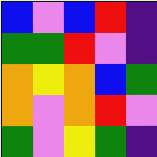[["blue", "violet", "blue", "red", "indigo"], ["green", "green", "red", "violet", "indigo"], ["orange", "yellow", "orange", "blue", "green"], ["orange", "violet", "orange", "red", "violet"], ["green", "violet", "yellow", "green", "indigo"]]